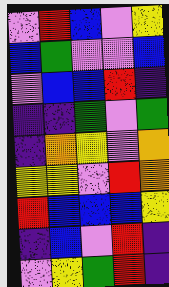[["violet", "red", "blue", "violet", "yellow"], ["blue", "green", "violet", "violet", "blue"], ["violet", "blue", "blue", "red", "indigo"], ["indigo", "indigo", "green", "violet", "green"], ["indigo", "orange", "yellow", "violet", "orange"], ["yellow", "yellow", "violet", "red", "orange"], ["red", "blue", "blue", "blue", "yellow"], ["indigo", "blue", "violet", "red", "indigo"], ["violet", "yellow", "green", "red", "indigo"]]